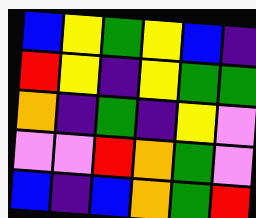[["blue", "yellow", "green", "yellow", "blue", "indigo"], ["red", "yellow", "indigo", "yellow", "green", "green"], ["orange", "indigo", "green", "indigo", "yellow", "violet"], ["violet", "violet", "red", "orange", "green", "violet"], ["blue", "indigo", "blue", "orange", "green", "red"]]